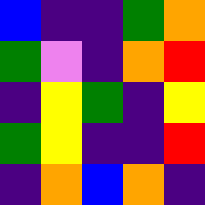[["blue", "indigo", "indigo", "green", "orange"], ["green", "violet", "indigo", "orange", "red"], ["indigo", "yellow", "green", "indigo", "yellow"], ["green", "yellow", "indigo", "indigo", "red"], ["indigo", "orange", "blue", "orange", "indigo"]]